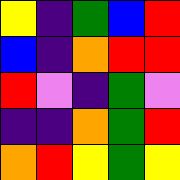[["yellow", "indigo", "green", "blue", "red"], ["blue", "indigo", "orange", "red", "red"], ["red", "violet", "indigo", "green", "violet"], ["indigo", "indigo", "orange", "green", "red"], ["orange", "red", "yellow", "green", "yellow"]]